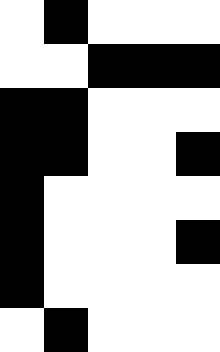[["white", "black", "white", "white", "white"], ["white", "white", "black", "black", "black"], ["black", "black", "white", "white", "white"], ["black", "black", "white", "white", "black"], ["black", "white", "white", "white", "white"], ["black", "white", "white", "white", "black"], ["black", "white", "white", "white", "white"], ["white", "black", "white", "white", "white"]]